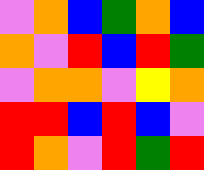[["violet", "orange", "blue", "green", "orange", "blue"], ["orange", "violet", "red", "blue", "red", "green"], ["violet", "orange", "orange", "violet", "yellow", "orange"], ["red", "red", "blue", "red", "blue", "violet"], ["red", "orange", "violet", "red", "green", "red"]]